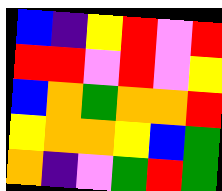[["blue", "indigo", "yellow", "red", "violet", "red"], ["red", "red", "violet", "red", "violet", "yellow"], ["blue", "orange", "green", "orange", "orange", "red"], ["yellow", "orange", "orange", "yellow", "blue", "green"], ["orange", "indigo", "violet", "green", "red", "green"]]